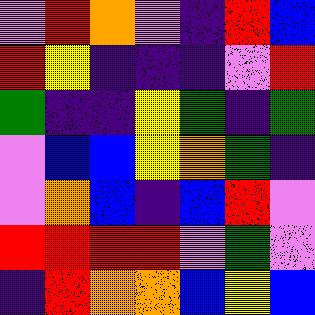[["violet", "red", "orange", "violet", "indigo", "red", "blue"], ["red", "yellow", "indigo", "indigo", "indigo", "violet", "red"], ["green", "indigo", "indigo", "yellow", "green", "indigo", "green"], ["violet", "blue", "blue", "yellow", "orange", "green", "indigo"], ["violet", "orange", "blue", "indigo", "blue", "red", "violet"], ["red", "red", "red", "red", "violet", "green", "violet"], ["indigo", "red", "orange", "orange", "blue", "yellow", "blue"]]